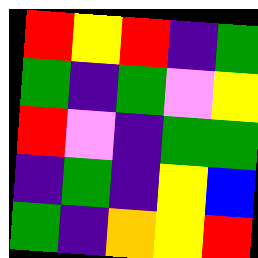[["red", "yellow", "red", "indigo", "green"], ["green", "indigo", "green", "violet", "yellow"], ["red", "violet", "indigo", "green", "green"], ["indigo", "green", "indigo", "yellow", "blue"], ["green", "indigo", "orange", "yellow", "red"]]